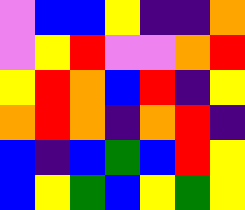[["violet", "blue", "blue", "yellow", "indigo", "indigo", "orange"], ["violet", "yellow", "red", "violet", "violet", "orange", "red"], ["yellow", "red", "orange", "blue", "red", "indigo", "yellow"], ["orange", "red", "orange", "indigo", "orange", "red", "indigo"], ["blue", "indigo", "blue", "green", "blue", "red", "yellow"], ["blue", "yellow", "green", "blue", "yellow", "green", "yellow"]]